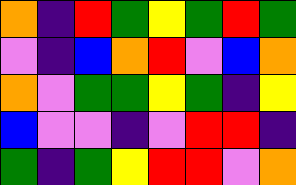[["orange", "indigo", "red", "green", "yellow", "green", "red", "green"], ["violet", "indigo", "blue", "orange", "red", "violet", "blue", "orange"], ["orange", "violet", "green", "green", "yellow", "green", "indigo", "yellow"], ["blue", "violet", "violet", "indigo", "violet", "red", "red", "indigo"], ["green", "indigo", "green", "yellow", "red", "red", "violet", "orange"]]